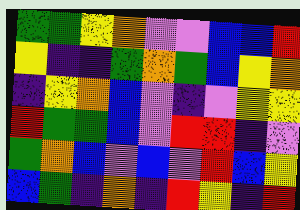[["green", "green", "yellow", "orange", "violet", "violet", "blue", "blue", "red"], ["yellow", "indigo", "indigo", "green", "orange", "green", "blue", "yellow", "orange"], ["indigo", "yellow", "orange", "blue", "violet", "indigo", "violet", "yellow", "yellow"], ["red", "green", "green", "blue", "violet", "red", "red", "indigo", "violet"], ["green", "orange", "blue", "violet", "blue", "violet", "red", "blue", "yellow"], ["blue", "green", "indigo", "orange", "indigo", "red", "yellow", "indigo", "red"]]